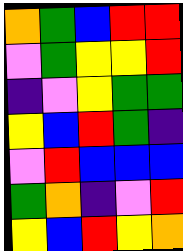[["orange", "green", "blue", "red", "red"], ["violet", "green", "yellow", "yellow", "red"], ["indigo", "violet", "yellow", "green", "green"], ["yellow", "blue", "red", "green", "indigo"], ["violet", "red", "blue", "blue", "blue"], ["green", "orange", "indigo", "violet", "red"], ["yellow", "blue", "red", "yellow", "orange"]]